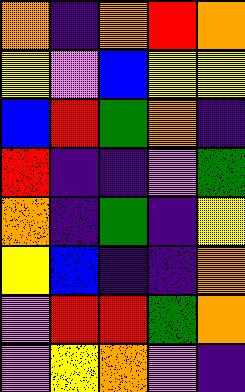[["orange", "indigo", "orange", "red", "orange"], ["yellow", "violet", "blue", "yellow", "yellow"], ["blue", "red", "green", "orange", "indigo"], ["red", "indigo", "indigo", "violet", "green"], ["orange", "indigo", "green", "indigo", "yellow"], ["yellow", "blue", "indigo", "indigo", "orange"], ["violet", "red", "red", "green", "orange"], ["violet", "yellow", "orange", "violet", "indigo"]]